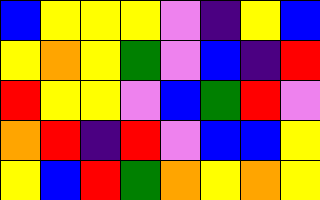[["blue", "yellow", "yellow", "yellow", "violet", "indigo", "yellow", "blue"], ["yellow", "orange", "yellow", "green", "violet", "blue", "indigo", "red"], ["red", "yellow", "yellow", "violet", "blue", "green", "red", "violet"], ["orange", "red", "indigo", "red", "violet", "blue", "blue", "yellow"], ["yellow", "blue", "red", "green", "orange", "yellow", "orange", "yellow"]]